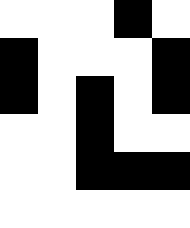[["white", "white", "white", "black", "white"], ["black", "white", "white", "white", "black"], ["black", "white", "black", "white", "black"], ["white", "white", "black", "white", "white"], ["white", "white", "black", "black", "black"], ["white", "white", "white", "white", "white"]]